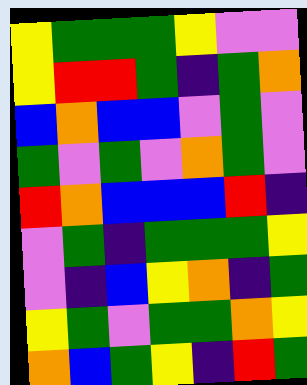[["yellow", "green", "green", "green", "yellow", "violet", "violet"], ["yellow", "red", "red", "green", "indigo", "green", "orange"], ["blue", "orange", "blue", "blue", "violet", "green", "violet"], ["green", "violet", "green", "violet", "orange", "green", "violet"], ["red", "orange", "blue", "blue", "blue", "red", "indigo"], ["violet", "green", "indigo", "green", "green", "green", "yellow"], ["violet", "indigo", "blue", "yellow", "orange", "indigo", "green"], ["yellow", "green", "violet", "green", "green", "orange", "yellow"], ["orange", "blue", "green", "yellow", "indigo", "red", "green"]]